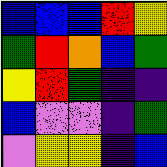[["blue", "blue", "blue", "red", "yellow"], ["green", "red", "orange", "blue", "green"], ["yellow", "red", "green", "indigo", "indigo"], ["blue", "violet", "violet", "indigo", "green"], ["violet", "yellow", "yellow", "indigo", "blue"]]